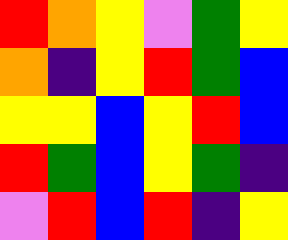[["red", "orange", "yellow", "violet", "green", "yellow"], ["orange", "indigo", "yellow", "red", "green", "blue"], ["yellow", "yellow", "blue", "yellow", "red", "blue"], ["red", "green", "blue", "yellow", "green", "indigo"], ["violet", "red", "blue", "red", "indigo", "yellow"]]